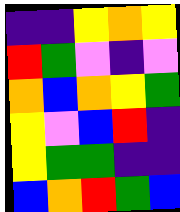[["indigo", "indigo", "yellow", "orange", "yellow"], ["red", "green", "violet", "indigo", "violet"], ["orange", "blue", "orange", "yellow", "green"], ["yellow", "violet", "blue", "red", "indigo"], ["yellow", "green", "green", "indigo", "indigo"], ["blue", "orange", "red", "green", "blue"]]